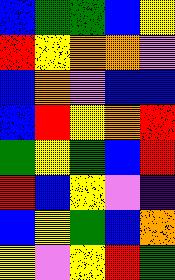[["blue", "green", "green", "blue", "yellow"], ["red", "yellow", "orange", "orange", "violet"], ["blue", "orange", "violet", "blue", "blue"], ["blue", "red", "yellow", "orange", "red"], ["green", "yellow", "green", "blue", "red"], ["red", "blue", "yellow", "violet", "indigo"], ["blue", "yellow", "green", "blue", "orange"], ["yellow", "violet", "yellow", "red", "green"]]